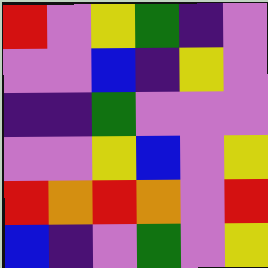[["red", "violet", "yellow", "green", "indigo", "violet"], ["violet", "violet", "blue", "indigo", "yellow", "violet"], ["indigo", "indigo", "green", "violet", "violet", "violet"], ["violet", "violet", "yellow", "blue", "violet", "yellow"], ["red", "orange", "red", "orange", "violet", "red"], ["blue", "indigo", "violet", "green", "violet", "yellow"]]